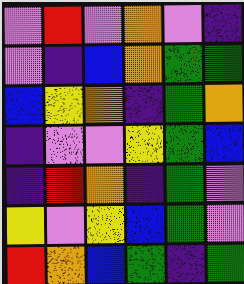[["violet", "red", "violet", "orange", "violet", "indigo"], ["violet", "indigo", "blue", "orange", "green", "green"], ["blue", "yellow", "orange", "indigo", "green", "orange"], ["indigo", "violet", "violet", "yellow", "green", "blue"], ["indigo", "red", "orange", "indigo", "green", "violet"], ["yellow", "violet", "yellow", "blue", "green", "violet"], ["red", "orange", "blue", "green", "indigo", "green"]]